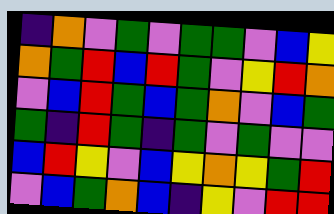[["indigo", "orange", "violet", "green", "violet", "green", "green", "violet", "blue", "yellow"], ["orange", "green", "red", "blue", "red", "green", "violet", "yellow", "red", "orange"], ["violet", "blue", "red", "green", "blue", "green", "orange", "violet", "blue", "green"], ["green", "indigo", "red", "green", "indigo", "green", "violet", "green", "violet", "violet"], ["blue", "red", "yellow", "violet", "blue", "yellow", "orange", "yellow", "green", "red"], ["violet", "blue", "green", "orange", "blue", "indigo", "yellow", "violet", "red", "red"]]